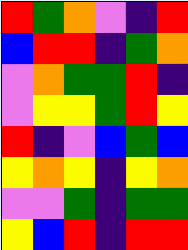[["red", "green", "orange", "violet", "indigo", "red"], ["blue", "red", "red", "indigo", "green", "orange"], ["violet", "orange", "green", "green", "red", "indigo"], ["violet", "yellow", "yellow", "green", "red", "yellow"], ["red", "indigo", "violet", "blue", "green", "blue"], ["yellow", "orange", "yellow", "indigo", "yellow", "orange"], ["violet", "violet", "green", "indigo", "green", "green"], ["yellow", "blue", "red", "indigo", "red", "red"]]